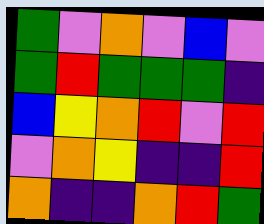[["green", "violet", "orange", "violet", "blue", "violet"], ["green", "red", "green", "green", "green", "indigo"], ["blue", "yellow", "orange", "red", "violet", "red"], ["violet", "orange", "yellow", "indigo", "indigo", "red"], ["orange", "indigo", "indigo", "orange", "red", "green"]]